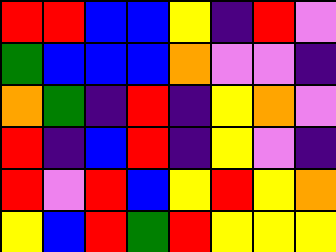[["red", "red", "blue", "blue", "yellow", "indigo", "red", "violet"], ["green", "blue", "blue", "blue", "orange", "violet", "violet", "indigo"], ["orange", "green", "indigo", "red", "indigo", "yellow", "orange", "violet"], ["red", "indigo", "blue", "red", "indigo", "yellow", "violet", "indigo"], ["red", "violet", "red", "blue", "yellow", "red", "yellow", "orange"], ["yellow", "blue", "red", "green", "red", "yellow", "yellow", "yellow"]]